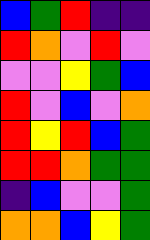[["blue", "green", "red", "indigo", "indigo"], ["red", "orange", "violet", "red", "violet"], ["violet", "violet", "yellow", "green", "blue"], ["red", "violet", "blue", "violet", "orange"], ["red", "yellow", "red", "blue", "green"], ["red", "red", "orange", "green", "green"], ["indigo", "blue", "violet", "violet", "green"], ["orange", "orange", "blue", "yellow", "green"]]